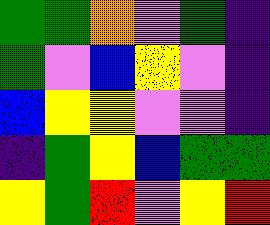[["green", "green", "orange", "violet", "green", "indigo"], ["green", "violet", "blue", "yellow", "violet", "indigo"], ["blue", "yellow", "yellow", "violet", "violet", "indigo"], ["indigo", "green", "yellow", "blue", "green", "green"], ["yellow", "green", "red", "violet", "yellow", "red"]]